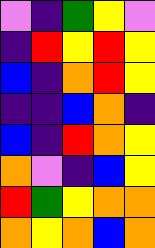[["violet", "indigo", "green", "yellow", "violet"], ["indigo", "red", "yellow", "red", "yellow"], ["blue", "indigo", "orange", "red", "yellow"], ["indigo", "indigo", "blue", "orange", "indigo"], ["blue", "indigo", "red", "orange", "yellow"], ["orange", "violet", "indigo", "blue", "yellow"], ["red", "green", "yellow", "orange", "orange"], ["orange", "yellow", "orange", "blue", "orange"]]